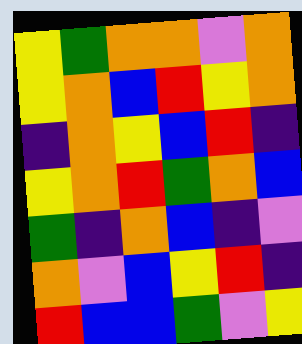[["yellow", "green", "orange", "orange", "violet", "orange"], ["yellow", "orange", "blue", "red", "yellow", "orange"], ["indigo", "orange", "yellow", "blue", "red", "indigo"], ["yellow", "orange", "red", "green", "orange", "blue"], ["green", "indigo", "orange", "blue", "indigo", "violet"], ["orange", "violet", "blue", "yellow", "red", "indigo"], ["red", "blue", "blue", "green", "violet", "yellow"]]